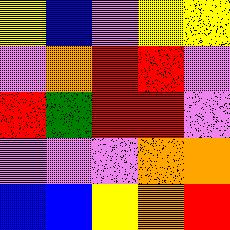[["yellow", "blue", "violet", "yellow", "yellow"], ["violet", "orange", "red", "red", "violet"], ["red", "green", "red", "red", "violet"], ["violet", "violet", "violet", "orange", "orange"], ["blue", "blue", "yellow", "orange", "red"]]